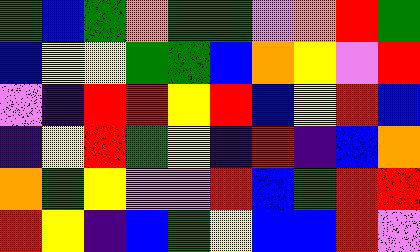[["green", "blue", "green", "orange", "green", "green", "violet", "orange", "red", "green"], ["blue", "yellow", "yellow", "green", "green", "blue", "orange", "yellow", "violet", "red"], ["violet", "indigo", "red", "red", "yellow", "red", "blue", "yellow", "red", "blue"], ["indigo", "yellow", "red", "green", "yellow", "indigo", "red", "indigo", "blue", "orange"], ["orange", "green", "yellow", "violet", "violet", "red", "blue", "green", "red", "red"], ["red", "yellow", "indigo", "blue", "green", "yellow", "blue", "blue", "red", "violet"]]